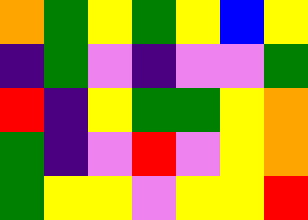[["orange", "green", "yellow", "green", "yellow", "blue", "yellow"], ["indigo", "green", "violet", "indigo", "violet", "violet", "green"], ["red", "indigo", "yellow", "green", "green", "yellow", "orange"], ["green", "indigo", "violet", "red", "violet", "yellow", "orange"], ["green", "yellow", "yellow", "violet", "yellow", "yellow", "red"]]